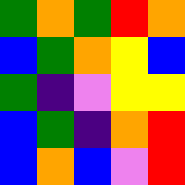[["green", "orange", "green", "red", "orange"], ["blue", "green", "orange", "yellow", "blue"], ["green", "indigo", "violet", "yellow", "yellow"], ["blue", "green", "indigo", "orange", "red"], ["blue", "orange", "blue", "violet", "red"]]